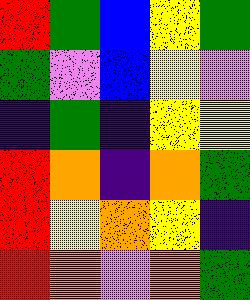[["red", "green", "blue", "yellow", "green"], ["green", "violet", "blue", "yellow", "violet"], ["indigo", "green", "indigo", "yellow", "yellow"], ["red", "orange", "indigo", "orange", "green"], ["red", "yellow", "orange", "yellow", "indigo"], ["red", "orange", "violet", "orange", "green"]]